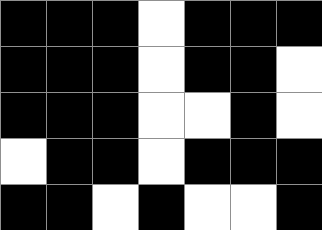[["black", "black", "black", "white", "black", "black", "black"], ["black", "black", "black", "white", "black", "black", "white"], ["black", "black", "black", "white", "white", "black", "white"], ["white", "black", "black", "white", "black", "black", "black"], ["black", "black", "white", "black", "white", "white", "black"]]